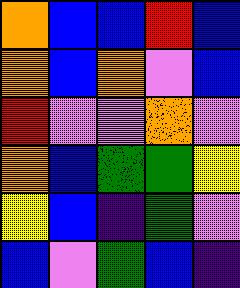[["orange", "blue", "blue", "red", "blue"], ["orange", "blue", "orange", "violet", "blue"], ["red", "violet", "violet", "orange", "violet"], ["orange", "blue", "green", "green", "yellow"], ["yellow", "blue", "indigo", "green", "violet"], ["blue", "violet", "green", "blue", "indigo"]]